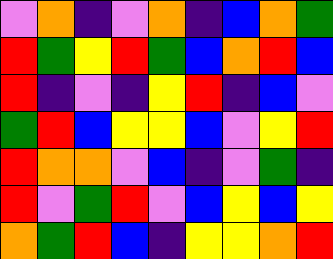[["violet", "orange", "indigo", "violet", "orange", "indigo", "blue", "orange", "green"], ["red", "green", "yellow", "red", "green", "blue", "orange", "red", "blue"], ["red", "indigo", "violet", "indigo", "yellow", "red", "indigo", "blue", "violet"], ["green", "red", "blue", "yellow", "yellow", "blue", "violet", "yellow", "red"], ["red", "orange", "orange", "violet", "blue", "indigo", "violet", "green", "indigo"], ["red", "violet", "green", "red", "violet", "blue", "yellow", "blue", "yellow"], ["orange", "green", "red", "blue", "indigo", "yellow", "yellow", "orange", "red"]]